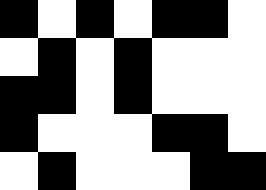[["black", "white", "black", "white", "black", "black", "white"], ["white", "black", "white", "black", "white", "white", "white"], ["black", "black", "white", "black", "white", "white", "white"], ["black", "white", "white", "white", "black", "black", "white"], ["white", "black", "white", "white", "white", "black", "black"]]